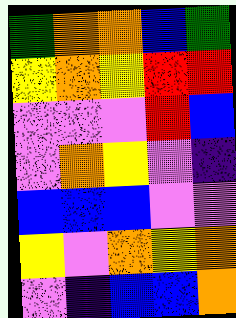[["green", "orange", "orange", "blue", "green"], ["yellow", "orange", "yellow", "red", "red"], ["violet", "violet", "violet", "red", "blue"], ["violet", "orange", "yellow", "violet", "indigo"], ["blue", "blue", "blue", "violet", "violet"], ["yellow", "violet", "orange", "yellow", "orange"], ["violet", "indigo", "blue", "blue", "orange"]]